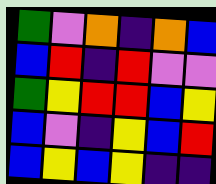[["green", "violet", "orange", "indigo", "orange", "blue"], ["blue", "red", "indigo", "red", "violet", "violet"], ["green", "yellow", "red", "red", "blue", "yellow"], ["blue", "violet", "indigo", "yellow", "blue", "red"], ["blue", "yellow", "blue", "yellow", "indigo", "indigo"]]